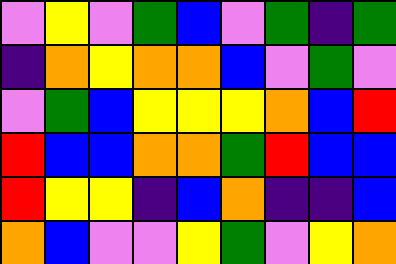[["violet", "yellow", "violet", "green", "blue", "violet", "green", "indigo", "green"], ["indigo", "orange", "yellow", "orange", "orange", "blue", "violet", "green", "violet"], ["violet", "green", "blue", "yellow", "yellow", "yellow", "orange", "blue", "red"], ["red", "blue", "blue", "orange", "orange", "green", "red", "blue", "blue"], ["red", "yellow", "yellow", "indigo", "blue", "orange", "indigo", "indigo", "blue"], ["orange", "blue", "violet", "violet", "yellow", "green", "violet", "yellow", "orange"]]